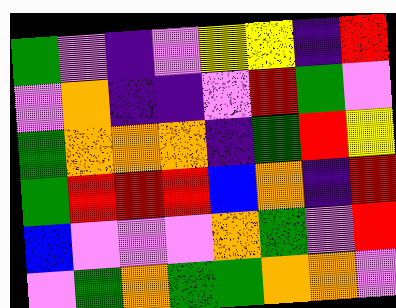[["green", "violet", "indigo", "violet", "yellow", "yellow", "indigo", "red"], ["violet", "orange", "indigo", "indigo", "violet", "red", "green", "violet"], ["green", "orange", "orange", "orange", "indigo", "green", "red", "yellow"], ["green", "red", "red", "red", "blue", "orange", "indigo", "red"], ["blue", "violet", "violet", "violet", "orange", "green", "violet", "red"], ["violet", "green", "orange", "green", "green", "orange", "orange", "violet"]]